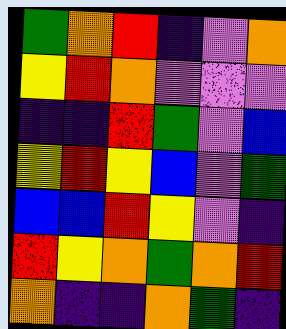[["green", "orange", "red", "indigo", "violet", "orange"], ["yellow", "red", "orange", "violet", "violet", "violet"], ["indigo", "indigo", "red", "green", "violet", "blue"], ["yellow", "red", "yellow", "blue", "violet", "green"], ["blue", "blue", "red", "yellow", "violet", "indigo"], ["red", "yellow", "orange", "green", "orange", "red"], ["orange", "indigo", "indigo", "orange", "green", "indigo"]]